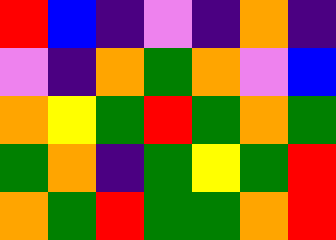[["red", "blue", "indigo", "violet", "indigo", "orange", "indigo"], ["violet", "indigo", "orange", "green", "orange", "violet", "blue"], ["orange", "yellow", "green", "red", "green", "orange", "green"], ["green", "orange", "indigo", "green", "yellow", "green", "red"], ["orange", "green", "red", "green", "green", "orange", "red"]]